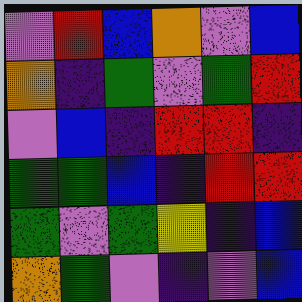[["violet", "red", "blue", "orange", "violet", "blue"], ["orange", "indigo", "green", "violet", "green", "red"], ["violet", "blue", "indigo", "red", "red", "indigo"], ["green", "green", "blue", "indigo", "red", "red"], ["green", "violet", "green", "yellow", "indigo", "blue"], ["orange", "green", "violet", "indigo", "violet", "blue"]]